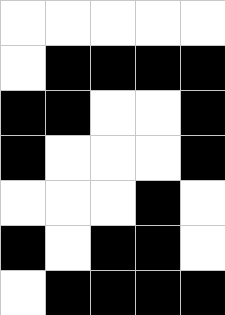[["white", "white", "white", "white", "white"], ["white", "black", "black", "black", "black"], ["black", "black", "white", "white", "black"], ["black", "white", "white", "white", "black"], ["white", "white", "white", "black", "white"], ["black", "white", "black", "black", "white"], ["white", "black", "black", "black", "black"]]